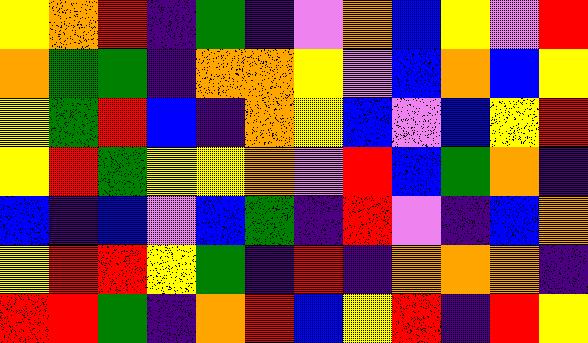[["yellow", "orange", "red", "indigo", "green", "indigo", "violet", "orange", "blue", "yellow", "violet", "red"], ["orange", "green", "green", "indigo", "orange", "orange", "yellow", "violet", "blue", "orange", "blue", "yellow"], ["yellow", "green", "red", "blue", "indigo", "orange", "yellow", "blue", "violet", "blue", "yellow", "red"], ["yellow", "red", "green", "yellow", "yellow", "orange", "violet", "red", "blue", "green", "orange", "indigo"], ["blue", "indigo", "blue", "violet", "blue", "green", "indigo", "red", "violet", "indigo", "blue", "orange"], ["yellow", "red", "red", "yellow", "green", "indigo", "red", "indigo", "orange", "orange", "orange", "indigo"], ["red", "red", "green", "indigo", "orange", "red", "blue", "yellow", "red", "indigo", "red", "yellow"]]